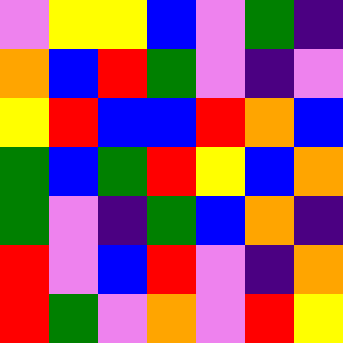[["violet", "yellow", "yellow", "blue", "violet", "green", "indigo"], ["orange", "blue", "red", "green", "violet", "indigo", "violet"], ["yellow", "red", "blue", "blue", "red", "orange", "blue"], ["green", "blue", "green", "red", "yellow", "blue", "orange"], ["green", "violet", "indigo", "green", "blue", "orange", "indigo"], ["red", "violet", "blue", "red", "violet", "indigo", "orange"], ["red", "green", "violet", "orange", "violet", "red", "yellow"]]